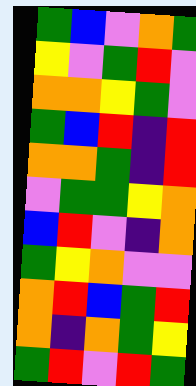[["green", "blue", "violet", "orange", "green"], ["yellow", "violet", "green", "red", "violet"], ["orange", "orange", "yellow", "green", "violet"], ["green", "blue", "red", "indigo", "red"], ["orange", "orange", "green", "indigo", "red"], ["violet", "green", "green", "yellow", "orange"], ["blue", "red", "violet", "indigo", "orange"], ["green", "yellow", "orange", "violet", "violet"], ["orange", "red", "blue", "green", "red"], ["orange", "indigo", "orange", "green", "yellow"], ["green", "red", "violet", "red", "green"]]